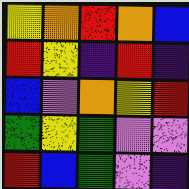[["yellow", "orange", "red", "orange", "blue"], ["red", "yellow", "indigo", "red", "indigo"], ["blue", "violet", "orange", "yellow", "red"], ["green", "yellow", "green", "violet", "violet"], ["red", "blue", "green", "violet", "indigo"]]